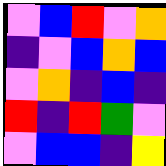[["violet", "blue", "red", "violet", "orange"], ["indigo", "violet", "blue", "orange", "blue"], ["violet", "orange", "indigo", "blue", "indigo"], ["red", "indigo", "red", "green", "violet"], ["violet", "blue", "blue", "indigo", "yellow"]]